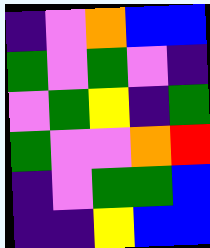[["indigo", "violet", "orange", "blue", "blue"], ["green", "violet", "green", "violet", "indigo"], ["violet", "green", "yellow", "indigo", "green"], ["green", "violet", "violet", "orange", "red"], ["indigo", "violet", "green", "green", "blue"], ["indigo", "indigo", "yellow", "blue", "blue"]]